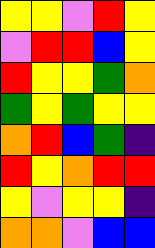[["yellow", "yellow", "violet", "red", "yellow"], ["violet", "red", "red", "blue", "yellow"], ["red", "yellow", "yellow", "green", "orange"], ["green", "yellow", "green", "yellow", "yellow"], ["orange", "red", "blue", "green", "indigo"], ["red", "yellow", "orange", "red", "red"], ["yellow", "violet", "yellow", "yellow", "indigo"], ["orange", "orange", "violet", "blue", "blue"]]